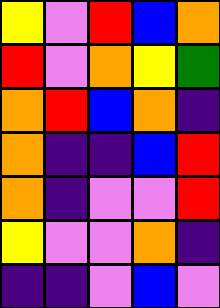[["yellow", "violet", "red", "blue", "orange"], ["red", "violet", "orange", "yellow", "green"], ["orange", "red", "blue", "orange", "indigo"], ["orange", "indigo", "indigo", "blue", "red"], ["orange", "indigo", "violet", "violet", "red"], ["yellow", "violet", "violet", "orange", "indigo"], ["indigo", "indigo", "violet", "blue", "violet"]]